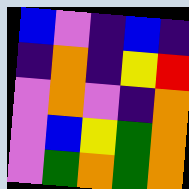[["blue", "violet", "indigo", "blue", "indigo"], ["indigo", "orange", "indigo", "yellow", "red"], ["violet", "orange", "violet", "indigo", "orange"], ["violet", "blue", "yellow", "green", "orange"], ["violet", "green", "orange", "green", "orange"]]